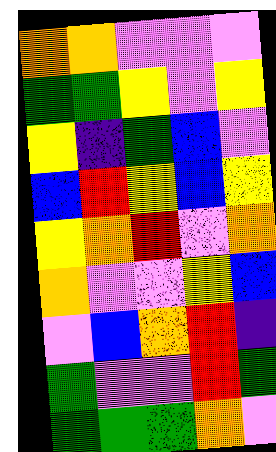[["orange", "orange", "violet", "violet", "violet"], ["green", "green", "yellow", "violet", "yellow"], ["yellow", "indigo", "green", "blue", "violet"], ["blue", "red", "yellow", "blue", "yellow"], ["yellow", "orange", "red", "violet", "orange"], ["orange", "violet", "violet", "yellow", "blue"], ["violet", "blue", "orange", "red", "indigo"], ["green", "violet", "violet", "red", "green"], ["green", "green", "green", "orange", "violet"]]